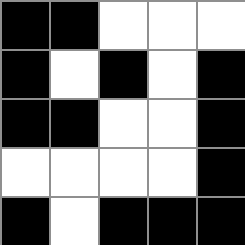[["black", "black", "white", "white", "white"], ["black", "white", "black", "white", "black"], ["black", "black", "white", "white", "black"], ["white", "white", "white", "white", "black"], ["black", "white", "black", "black", "black"]]